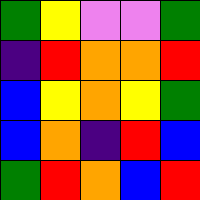[["green", "yellow", "violet", "violet", "green"], ["indigo", "red", "orange", "orange", "red"], ["blue", "yellow", "orange", "yellow", "green"], ["blue", "orange", "indigo", "red", "blue"], ["green", "red", "orange", "blue", "red"]]